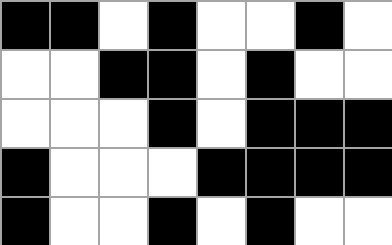[["black", "black", "white", "black", "white", "white", "black", "white"], ["white", "white", "black", "black", "white", "black", "white", "white"], ["white", "white", "white", "black", "white", "black", "black", "black"], ["black", "white", "white", "white", "black", "black", "black", "black"], ["black", "white", "white", "black", "white", "black", "white", "white"]]